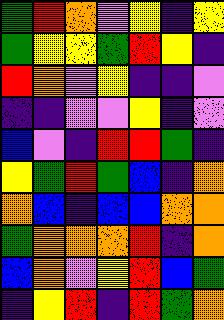[["green", "red", "orange", "violet", "yellow", "indigo", "yellow"], ["green", "yellow", "yellow", "green", "red", "yellow", "indigo"], ["red", "orange", "violet", "yellow", "indigo", "indigo", "violet"], ["indigo", "indigo", "violet", "violet", "yellow", "indigo", "violet"], ["blue", "violet", "indigo", "red", "red", "green", "indigo"], ["yellow", "green", "red", "green", "blue", "indigo", "orange"], ["orange", "blue", "indigo", "blue", "blue", "orange", "orange"], ["green", "orange", "orange", "orange", "red", "indigo", "orange"], ["blue", "orange", "violet", "yellow", "red", "blue", "green"], ["indigo", "yellow", "red", "indigo", "red", "green", "orange"]]